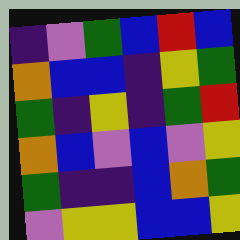[["indigo", "violet", "green", "blue", "red", "blue"], ["orange", "blue", "blue", "indigo", "yellow", "green"], ["green", "indigo", "yellow", "indigo", "green", "red"], ["orange", "blue", "violet", "blue", "violet", "yellow"], ["green", "indigo", "indigo", "blue", "orange", "green"], ["violet", "yellow", "yellow", "blue", "blue", "yellow"]]